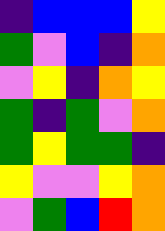[["indigo", "blue", "blue", "blue", "yellow"], ["green", "violet", "blue", "indigo", "orange"], ["violet", "yellow", "indigo", "orange", "yellow"], ["green", "indigo", "green", "violet", "orange"], ["green", "yellow", "green", "green", "indigo"], ["yellow", "violet", "violet", "yellow", "orange"], ["violet", "green", "blue", "red", "orange"]]